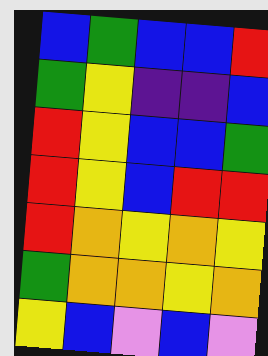[["blue", "green", "blue", "blue", "red"], ["green", "yellow", "indigo", "indigo", "blue"], ["red", "yellow", "blue", "blue", "green"], ["red", "yellow", "blue", "red", "red"], ["red", "orange", "yellow", "orange", "yellow"], ["green", "orange", "orange", "yellow", "orange"], ["yellow", "blue", "violet", "blue", "violet"]]